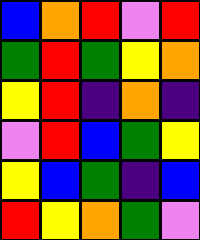[["blue", "orange", "red", "violet", "red"], ["green", "red", "green", "yellow", "orange"], ["yellow", "red", "indigo", "orange", "indigo"], ["violet", "red", "blue", "green", "yellow"], ["yellow", "blue", "green", "indigo", "blue"], ["red", "yellow", "orange", "green", "violet"]]